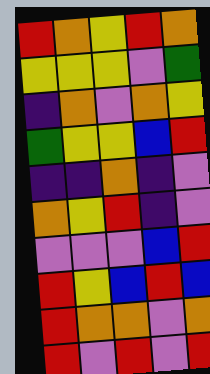[["red", "orange", "yellow", "red", "orange"], ["yellow", "yellow", "yellow", "violet", "green"], ["indigo", "orange", "violet", "orange", "yellow"], ["green", "yellow", "yellow", "blue", "red"], ["indigo", "indigo", "orange", "indigo", "violet"], ["orange", "yellow", "red", "indigo", "violet"], ["violet", "violet", "violet", "blue", "red"], ["red", "yellow", "blue", "red", "blue"], ["red", "orange", "orange", "violet", "orange"], ["red", "violet", "red", "violet", "red"]]